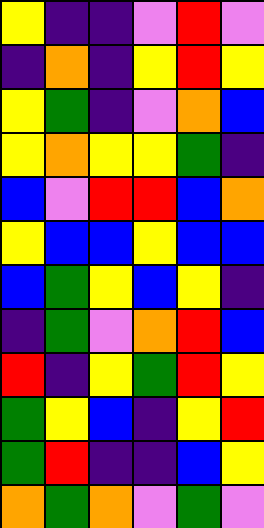[["yellow", "indigo", "indigo", "violet", "red", "violet"], ["indigo", "orange", "indigo", "yellow", "red", "yellow"], ["yellow", "green", "indigo", "violet", "orange", "blue"], ["yellow", "orange", "yellow", "yellow", "green", "indigo"], ["blue", "violet", "red", "red", "blue", "orange"], ["yellow", "blue", "blue", "yellow", "blue", "blue"], ["blue", "green", "yellow", "blue", "yellow", "indigo"], ["indigo", "green", "violet", "orange", "red", "blue"], ["red", "indigo", "yellow", "green", "red", "yellow"], ["green", "yellow", "blue", "indigo", "yellow", "red"], ["green", "red", "indigo", "indigo", "blue", "yellow"], ["orange", "green", "orange", "violet", "green", "violet"]]